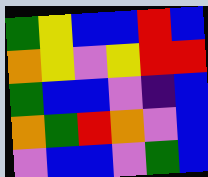[["green", "yellow", "blue", "blue", "red", "blue"], ["orange", "yellow", "violet", "yellow", "red", "red"], ["green", "blue", "blue", "violet", "indigo", "blue"], ["orange", "green", "red", "orange", "violet", "blue"], ["violet", "blue", "blue", "violet", "green", "blue"]]